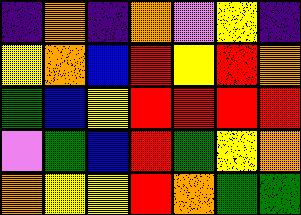[["indigo", "orange", "indigo", "orange", "violet", "yellow", "indigo"], ["yellow", "orange", "blue", "red", "yellow", "red", "orange"], ["green", "blue", "yellow", "red", "red", "red", "red"], ["violet", "green", "blue", "red", "green", "yellow", "orange"], ["orange", "yellow", "yellow", "red", "orange", "green", "green"]]